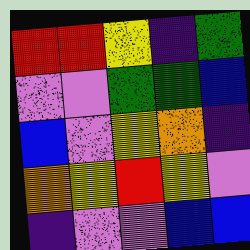[["red", "red", "yellow", "indigo", "green"], ["violet", "violet", "green", "green", "blue"], ["blue", "violet", "yellow", "orange", "indigo"], ["orange", "yellow", "red", "yellow", "violet"], ["indigo", "violet", "violet", "blue", "blue"]]